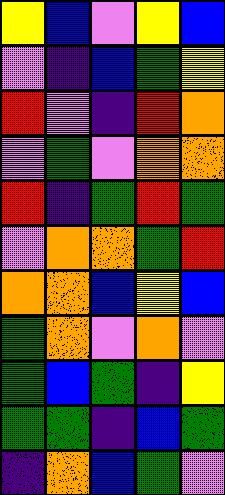[["yellow", "blue", "violet", "yellow", "blue"], ["violet", "indigo", "blue", "green", "yellow"], ["red", "violet", "indigo", "red", "orange"], ["violet", "green", "violet", "orange", "orange"], ["red", "indigo", "green", "red", "green"], ["violet", "orange", "orange", "green", "red"], ["orange", "orange", "blue", "yellow", "blue"], ["green", "orange", "violet", "orange", "violet"], ["green", "blue", "green", "indigo", "yellow"], ["green", "green", "indigo", "blue", "green"], ["indigo", "orange", "blue", "green", "violet"]]